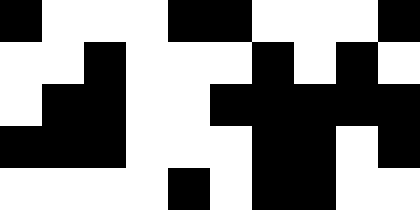[["black", "white", "white", "white", "black", "black", "white", "white", "white", "black"], ["white", "white", "black", "white", "white", "white", "black", "white", "black", "white"], ["white", "black", "black", "white", "white", "black", "black", "black", "black", "black"], ["black", "black", "black", "white", "white", "white", "black", "black", "white", "black"], ["white", "white", "white", "white", "black", "white", "black", "black", "white", "white"]]